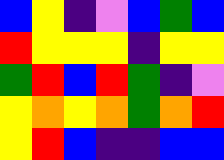[["blue", "yellow", "indigo", "violet", "blue", "green", "blue"], ["red", "yellow", "yellow", "yellow", "indigo", "yellow", "yellow"], ["green", "red", "blue", "red", "green", "indigo", "violet"], ["yellow", "orange", "yellow", "orange", "green", "orange", "red"], ["yellow", "red", "blue", "indigo", "indigo", "blue", "blue"]]